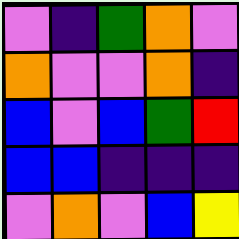[["violet", "indigo", "green", "orange", "violet"], ["orange", "violet", "violet", "orange", "indigo"], ["blue", "violet", "blue", "green", "red"], ["blue", "blue", "indigo", "indigo", "indigo"], ["violet", "orange", "violet", "blue", "yellow"]]